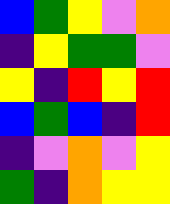[["blue", "green", "yellow", "violet", "orange"], ["indigo", "yellow", "green", "green", "violet"], ["yellow", "indigo", "red", "yellow", "red"], ["blue", "green", "blue", "indigo", "red"], ["indigo", "violet", "orange", "violet", "yellow"], ["green", "indigo", "orange", "yellow", "yellow"]]